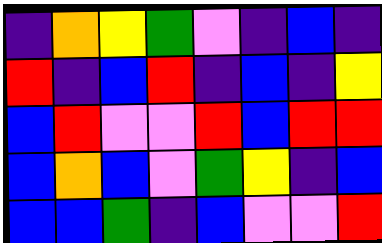[["indigo", "orange", "yellow", "green", "violet", "indigo", "blue", "indigo"], ["red", "indigo", "blue", "red", "indigo", "blue", "indigo", "yellow"], ["blue", "red", "violet", "violet", "red", "blue", "red", "red"], ["blue", "orange", "blue", "violet", "green", "yellow", "indigo", "blue"], ["blue", "blue", "green", "indigo", "blue", "violet", "violet", "red"]]